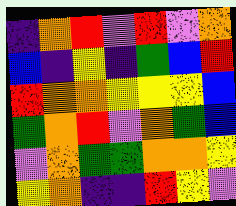[["indigo", "orange", "red", "violet", "red", "violet", "orange"], ["blue", "indigo", "yellow", "indigo", "green", "blue", "red"], ["red", "orange", "orange", "yellow", "yellow", "yellow", "blue"], ["green", "orange", "red", "violet", "orange", "green", "blue"], ["violet", "orange", "green", "green", "orange", "orange", "yellow"], ["yellow", "orange", "indigo", "indigo", "red", "yellow", "violet"]]